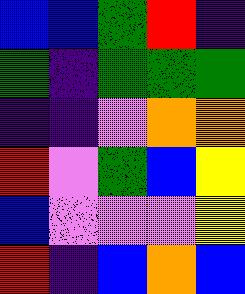[["blue", "blue", "green", "red", "indigo"], ["green", "indigo", "green", "green", "green"], ["indigo", "indigo", "violet", "orange", "orange"], ["red", "violet", "green", "blue", "yellow"], ["blue", "violet", "violet", "violet", "yellow"], ["red", "indigo", "blue", "orange", "blue"]]